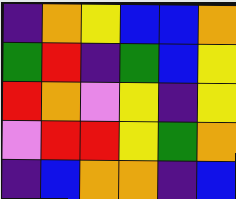[["indigo", "orange", "yellow", "blue", "blue", "orange"], ["green", "red", "indigo", "green", "blue", "yellow"], ["red", "orange", "violet", "yellow", "indigo", "yellow"], ["violet", "red", "red", "yellow", "green", "orange"], ["indigo", "blue", "orange", "orange", "indigo", "blue"]]